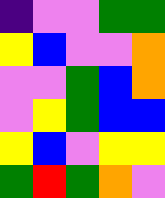[["indigo", "violet", "violet", "green", "green"], ["yellow", "blue", "violet", "violet", "orange"], ["violet", "violet", "green", "blue", "orange"], ["violet", "yellow", "green", "blue", "blue"], ["yellow", "blue", "violet", "yellow", "yellow"], ["green", "red", "green", "orange", "violet"]]